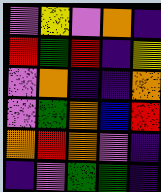[["violet", "yellow", "violet", "orange", "indigo"], ["red", "green", "red", "indigo", "yellow"], ["violet", "orange", "indigo", "indigo", "orange"], ["violet", "green", "orange", "blue", "red"], ["orange", "red", "orange", "violet", "indigo"], ["indigo", "violet", "green", "green", "indigo"]]